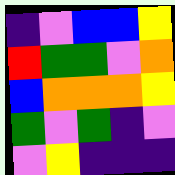[["indigo", "violet", "blue", "blue", "yellow"], ["red", "green", "green", "violet", "orange"], ["blue", "orange", "orange", "orange", "yellow"], ["green", "violet", "green", "indigo", "violet"], ["violet", "yellow", "indigo", "indigo", "indigo"]]